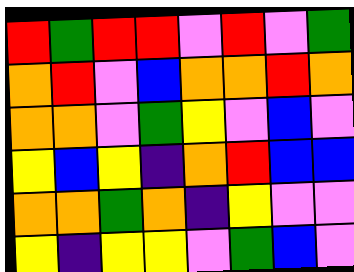[["red", "green", "red", "red", "violet", "red", "violet", "green"], ["orange", "red", "violet", "blue", "orange", "orange", "red", "orange"], ["orange", "orange", "violet", "green", "yellow", "violet", "blue", "violet"], ["yellow", "blue", "yellow", "indigo", "orange", "red", "blue", "blue"], ["orange", "orange", "green", "orange", "indigo", "yellow", "violet", "violet"], ["yellow", "indigo", "yellow", "yellow", "violet", "green", "blue", "violet"]]